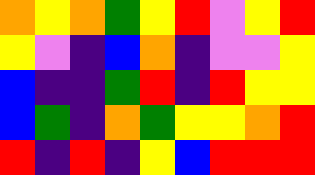[["orange", "yellow", "orange", "green", "yellow", "red", "violet", "yellow", "red"], ["yellow", "violet", "indigo", "blue", "orange", "indigo", "violet", "violet", "yellow"], ["blue", "indigo", "indigo", "green", "red", "indigo", "red", "yellow", "yellow"], ["blue", "green", "indigo", "orange", "green", "yellow", "yellow", "orange", "red"], ["red", "indigo", "red", "indigo", "yellow", "blue", "red", "red", "red"]]